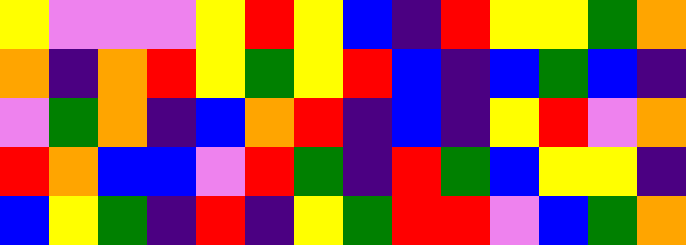[["yellow", "violet", "violet", "violet", "yellow", "red", "yellow", "blue", "indigo", "red", "yellow", "yellow", "green", "orange"], ["orange", "indigo", "orange", "red", "yellow", "green", "yellow", "red", "blue", "indigo", "blue", "green", "blue", "indigo"], ["violet", "green", "orange", "indigo", "blue", "orange", "red", "indigo", "blue", "indigo", "yellow", "red", "violet", "orange"], ["red", "orange", "blue", "blue", "violet", "red", "green", "indigo", "red", "green", "blue", "yellow", "yellow", "indigo"], ["blue", "yellow", "green", "indigo", "red", "indigo", "yellow", "green", "red", "red", "violet", "blue", "green", "orange"]]